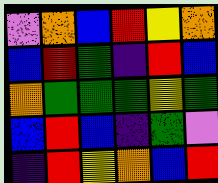[["violet", "orange", "blue", "red", "yellow", "orange"], ["blue", "red", "green", "indigo", "red", "blue"], ["orange", "green", "green", "green", "yellow", "green"], ["blue", "red", "blue", "indigo", "green", "violet"], ["indigo", "red", "yellow", "orange", "blue", "red"]]